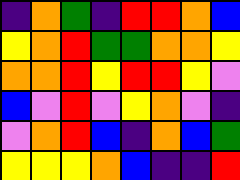[["indigo", "orange", "green", "indigo", "red", "red", "orange", "blue"], ["yellow", "orange", "red", "green", "green", "orange", "orange", "yellow"], ["orange", "orange", "red", "yellow", "red", "red", "yellow", "violet"], ["blue", "violet", "red", "violet", "yellow", "orange", "violet", "indigo"], ["violet", "orange", "red", "blue", "indigo", "orange", "blue", "green"], ["yellow", "yellow", "yellow", "orange", "blue", "indigo", "indigo", "red"]]